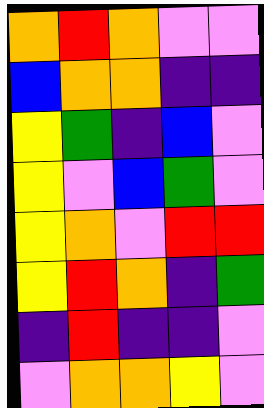[["orange", "red", "orange", "violet", "violet"], ["blue", "orange", "orange", "indigo", "indigo"], ["yellow", "green", "indigo", "blue", "violet"], ["yellow", "violet", "blue", "green", "violet"], ["yellow", "orange", "violet", "red", "red"], ["yellow", "red", "orange", "indigo", "green"], ["indigo", "red", "indigo", "indigo", "violet"], ["violet", "orange", "orange", "yellow", "violet"]]